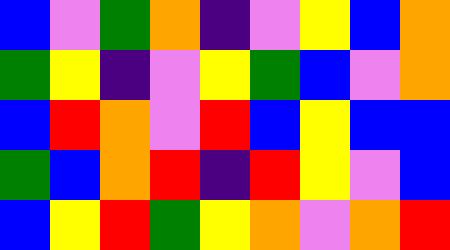[["blue", "violet", "green", "orange", "indigo", "violet", "yellow", "blue", "orange"], ["green", "yellow", "indigo", "violet", "yellow", "green", "blue", "violet", "orange"], ["blue", "red", "orange", "violet", "red", "blue", "yellow", "blue", "blue"], ["green", "blue", "orange", "red", "indigo", "red", "yellow", "violet", "blue"], ["blue", "yellow", "red", "green", "yellow", "orange", "violet", "orange", "red"]]